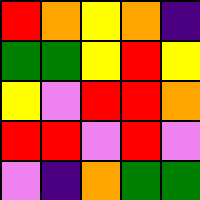[["red", "orange", "yellow", "orange", "indigo"], ["green", "green", "yellow", "red", "yellow"], ["yellow", "violet", "red", "red", "orange"], ["red", "red", "violet", "red", "violet"], ["violet", "indigo", "orange", "green", "green"]]